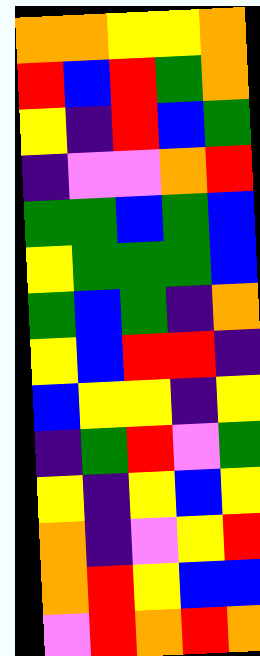[["orange", "orange", "yellow", "yellow", "orange"], ["red", "blue", "red", "green", "orange"], ["yellow", "indigo", "red", "blue", "green"], ["indigo", "violet", "violet", "orange", "red"], ["green", "green", "blue", "green", "blue"], ["yellow", "green", "green", "green", "blue"], ["green", "blue", "green", "indigo", "orange"], ["yellow", "blue", "red", "red", "indigo"], ["blue", "yellow", "yellow", "indigo", "yellow"], ["indigo", "green", "red", "violet", "green"], ["yellow", "indigo", "yellow", "blue", "yellow"], ["orange", "indigo", "violet", "yellow", "red"], ["orange", "red", "yellow", "blue", "blue"], ["violet", "red", "orange", "red", "orange"]]